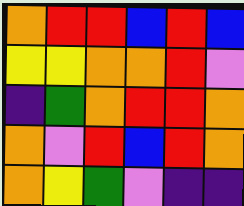[["orange", "red", "red", "blue", "red", "blue"], ["yellow", "yellow", "orange", "orange", "red", "violet"], ["indigo", "green", "orange", "red", "red", "orange"], ["orange", "violet", "red", "blue", "red", "orange"], ["orange", "yellow", "green", "violet", "indigo", "indigo"]]